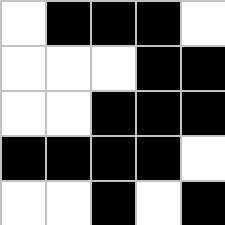[["white", "black", "black", "black", "white"], ["white", "white", "white", "black", "black"], ["white", "white", "black", "black", "black"], ["black", "black", "black", "black", "white"], ["white", "white", "black", "white", "black"]]